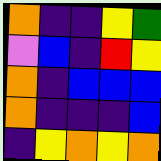[["orange", "indigo", "indigo", "yellow", "green"], ["violet", "blue", "indigo", "red", "yellow"], ["orange", "indigo", "blue", "blue", "blue"], ["orange", "indigo", "indigo", "indigo", "blue"], ["indigo", "yellow", "orange", "yellow", "orange"]]